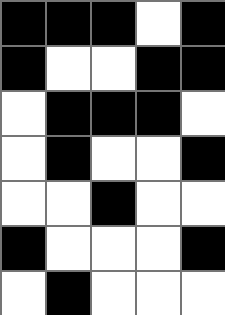[["black", "black", "black", "white", "black"], ["black", "white", "white", "black", "black"], ["white", "black", "black", "black", "white"], ["white", "black", "white", "white", "black"], ["white", "white", "black", "white", "white"], ["black", "white", "white", "white", "black"], ["white", "black", "white", "white", "white"]]